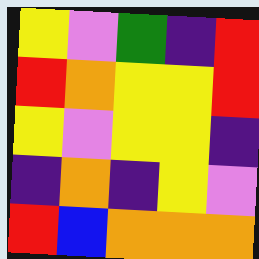[["yellow", "violet", "green", "indigo", "red"], ["red", "orange", "yellow", "yellow", "red"], ["yellow", "violet", "yellow", "yellow", "indigo"], ["indigo", "orange", "indigo", "yellow", "violet"], ["red", "blue", "orange", "orange", "orange"]]